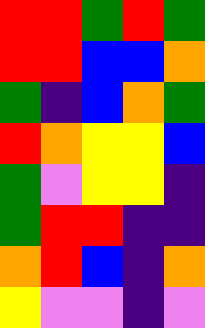[["red", "red", "green", "red", "green"], ["red", "red", "blue", "blue", "orange"], ["green", "indigo", "blue", "orange", "green"], ["red", "orange", "yellow", "yellow", "blue"], ["green", "violet", "yellow", "yellow", "indigo"], ["green", "red", "red", "indigo", "indigo"], ["orange", "red", "blue", "indigo", "orange"], ["yellow", "violet", "violet", "indigo", "violet"]]